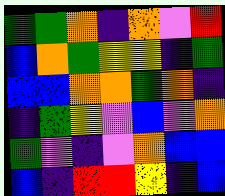[["green", "green", "orange", "indigo", "orange", "violet", "red"], ["blue", "orange", "green", "yellow", "yellow", "indigo", "green"], ["blue", "blue", "orange", "orange", "green", "orange", "indigo"], ["indigo", "green", "yellow", "violet", "blue", "violet", "orange"], ["green", "violet", "indigo", "violet", "orange", "blue", "blue"], ["blue", "indigo", "red", "red", "yellow", "indigo", "blue"]]